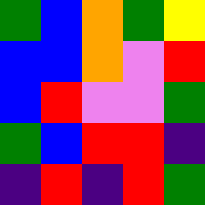[["green", "blue", "orange", "green", "yellow"], ["blue", "blue", "orange", "violet", "red"], ["blue", "red", "violet", "violet", "green"], ["green", "blue", "red", "red", "indigo"], ["indigo", "red", "indigo", "red", "green"]]